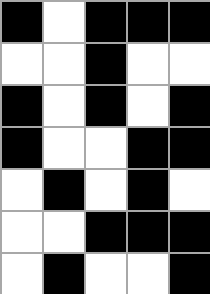[["black", "white", "black", "black", "black"], ["white", "white", "black", "white", "white"], ["black", "white", "black", "white", "black"], ["black", "white", "white", "black", "black"], ["white", "black", "white", "black", "white"], ["white", "white", "black", "black", "black"], ["white", "black", "white", "white", "black"]]